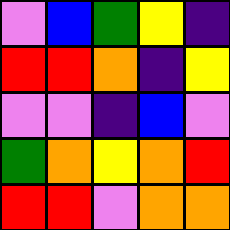[["violet", "blue", "green", "yellow", "indigo"], ["red", "red", "orange", "indigo", "yellow"], ["violet", "violet", "indigo", "blue", "violet"], ["green", "orange", "yellow", "orange", "red"], ["red", "red", "violet", "orange", "orange"]]